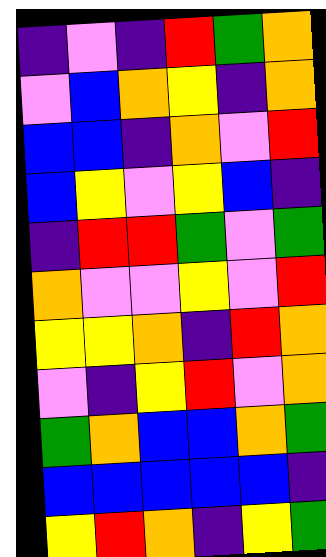[["indigo", "violet", "indigo", "red", "green", "orange"], ["violet", "blue", "orange", "yellow", "indigo", "orange"], ["blue", "blue", "indigo", "orange", "violet", "red"], ["blue", "yellow", "violet", "yellow", "blue", "indigo"], ["indigo", "red", "red", "green", "violet", "green"], ["orange", "violet", "violet", "yellow", "violet", "red"], ["yellow", "yellow", "orange", "indigo", "red", "orange"], ["violet", "indigo", "yellow", "red", "violet", "orange"], ["green", "orange", "blue", "blue", "orange", "green"], ["blue", "blue", "blue", "blue", "blue", "indigo"], ["yellow", "red", "orange", "indigo", "yellow", "green"]]